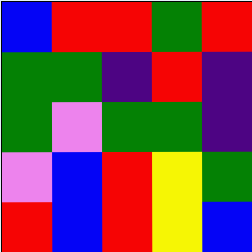[["blue", "red", "red", "green", "red"], ["green", "green", "indigo", "red", "indigo"], ["green", "violet", "green", "green", "indigo"], ["violet", "blue", "red", "yellow", "green"], ["red", "blue", "red", "yellow", "blue"]]